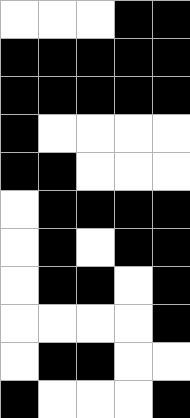[["white", "white", "white", "black", "black"], ["black", "black", "black", "black", "black"], ["black", "black", "black", "black", "black"], ["black", "white", "white", "white", "white"], ["black", "black", "white", "white", "white"], ["white", "black", "black", "black", "black"], ["white", "black", "white", "black", "black"], ["white", "black", "black", "white", "black"], ["white", "white", "white", "white", "black"], ["white", "black", "black", "white", "white"], ["black", "white", "white", "white", "black"]]